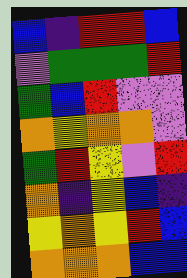[["blue", "indigo", "red", "red", "blue"], ["violet", "green", "green", "green", "red"], ["green", "blue", "red", "violet", "violet"], ["orange", "yellow", "orange", "orange", "violet"], ["green", "red", "yellow", "violet", "red"], ["orange", "indigo", "yellow", "blue", "indigo"], ["yellow", "orange", "yellow", "red", "blue"], ["orange", "orange", "orange", "blue", "blue"]]